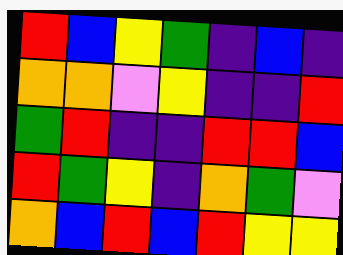[["red", "blue", "yellow", "green", "indigo", "blue", "indigo"], ["orange", "orange", "violet", "yellow", "indigo", "indigo", "red"], ["green", "red", "indigo", "indigo", "red", "red", "blue"], ["red", "green", "yellow", "indigo", "orange", "green", "violet"], ["orange", "blue", "red", "blue", "red", "yellow", "yellow"]]